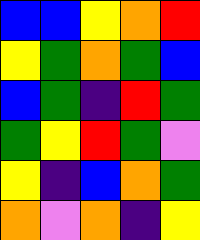[["blue", "blue", "yellow", "orange", "red"], ["yellow", "green", "orange", "green", "blue"], ["blue", "green", "indigo", "red", "green"], ["green", "yellow", "red", "green", "violet"], ["yellow", "indigo", "blue", "orange", "green"], ["orange", "violet", "orange", "indigo", "yellow"]]